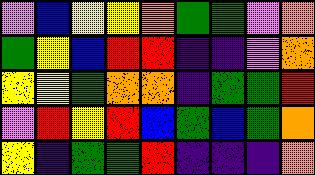[["violet", "blue", "yellow", "yellow", "orange", "green", "green", "violet", "orange"], ["green", "yellow", "blue", "red", "red", "indigo", "indigo", "violet", "orange"], ["yellow", "yellow", "green", "orange", "orange", "indigo", "green", "green", "red"], ["violet", "red", "yellow", "red", "blue", "green", "blue", "green", "orange"], ["yellow", "indigo", "green", "green", "red", "indigo", "indigo", "indigo", "orange"]]